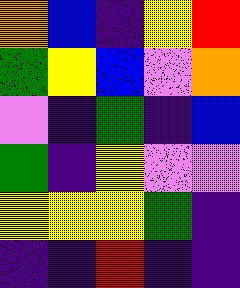[["orange", "blue", "indigo", "yellow", "red"], ["green", "yellow", "blue", "violet", "orange"], ["violet", "indigo", "green", "indigo", "blue"], ["green", "indigo", "yellow", "violet", "violet"], ["yellow", "yellow", "yellow", "green", "indigo"], ["indigo", "indigo", "red", "indigo", "indigo"]]